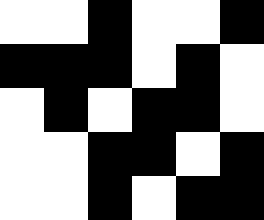[["white", "white", "black", "white", "white", "black"], ["black", "black", "black", "white", "black", "white"], ["white", "black", "white", "black", "black", "white"], ["white", "white", "black", "black", "white", "black"], ["white", "white", "black", "white", "black", "black"]]